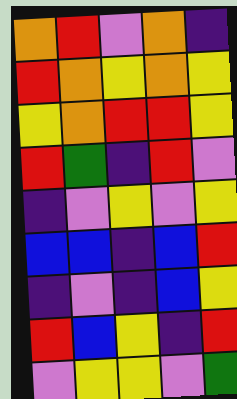[["orange", "red", "violet", "orange", "indigo"], ["red", "orange", "yellow", "orange", "yellow"], ["yellow", "orange", "red", "red", "yellow"], ["red", "green", "indigo", "red", "violet"], ["indigo", "violet", "yellow", "violet", "yellow"], ["blue", "blue", "indigo", "blue", "red"], ["indigo", "violet", "indigo", "blue", "yellow"], ["red", "blue", "yellow", "indigo", "red"], ["violet", "yellow", "yellow", "violet", "green"]]